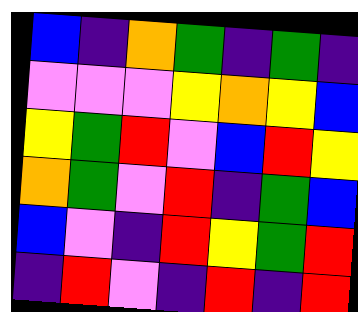[["blue", "indigo", "orange", "green", "indigo", "green", "indigo"], ["violet", "violet", "violet", "yellow", "orange", "yellow", "blue"], ["yellow", "green", "red", "violet", "blue", "red", "yellow"], ["orange", "green", "violet", "red", "indigo", "green", "blue"], ["blue", "violet", "indigo", "red", "yellow", "green", "red"], ["indigo", "red", "violet", "indigo", "red", "indigo", "red"]]